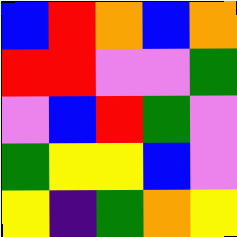[["blue", "red", "orange", "blue", "orange"], ["red", "red", "violet", "violet", "green"], ["violet", "blue", "red", "green", "violet"], ["green", "yellow", "yellow", "blue", "violet"], ["yellow", "indigo", "green", "orange", "yellow"]]